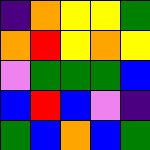[["indigo", "orange", "yellow", "yellow", "green"], ["orange", "red", "yellow", "orange", "yellow"], ["violet", "green", "green", "green", "blue"], ["blue", "red", "blue", "violet", "indigo"], ["green", "blue", "orange", "blue", "green"]]